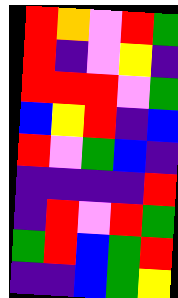[["red", "orange", "violet", "red", "green"], ["red", "indigo", "violet", "yellow", "indigo"], ["red", "red", "red", "violet", "green"], ["blue", "yellow", "red", "indigo", "blue"], ["red", "violet", "green", "blue", "indigo"], ["indigo", "indigo", "indigo", "indigo", "red"], ["indigo", "red", "violet", "red", "green"], ["green", "red", "blue", "green", "red"], ["indigo", "indigo", "blue", "green", "yellow"]]